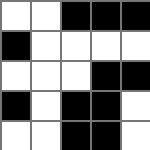[["white", "white", "black", "black", "black"], ["black", "white", "white", "white", "white"], ["white", "white", "white", "black", "black"], ["black", "white", "black", "black", "white"], ["white", "white", "black", "black", "white"]]